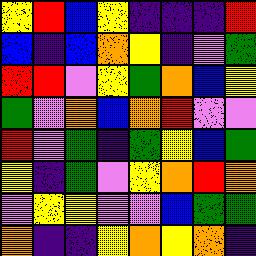[["yellow", "red", "blue", "yellow", "indigo", "indigo", "indigo", "red"], ["blue", "indigo", "blue", "orange", "yellow", "indigo", "violet", "green"], ["red", "red", "violet", "yellow", "green", "orange", "blue", "yellow"], ["green", "violet", "orange", "blue", "orange", "red", "violet", "violet"], ["red", "violet", "green", "indigo", "green", "yellow", "blue", "green"], ["yellow", "indigo", "green", "violet", "yellow", "orange", "red", "orange"], ["violet", "yellow", "yellow", "violet", "violet", "blue", "green", "green"], ["orange", "indigo", "indigo", "yellow", "orange", "yellow", "orange", "indigo"]]